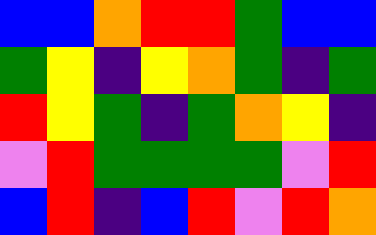[["blue", "blue", "orange", "red", "red", "green", "blue", "blue"], ["green", "yellow", "indigo", "yellow", "orange", "green", "indigo", "green"], ["red", "yellow", "green", "indigo", "green", "orange", "yellow", "indigo"], ["violet", "red", "green", "green", "green", "green", "violet", "red"], ["blue", "red", "indigo", "blue", "red", "violet", "red", "orange"]]